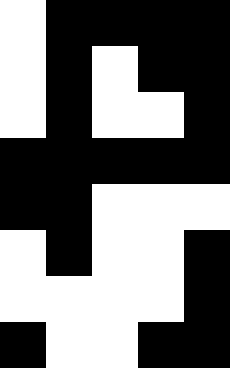[["white", "black", "black", "black", "black"], ["white", "black", "white", "black", "black"], ["white", "black", "white", "white", "black"], ["black", "black", "black", "black", "black"], ["black", "black", "white", "white", "white"], ["white", "black", "white", "white", "black"], ["white", "white", "white", "white", "black"], ["black", "white", "white", "black", "black"]]